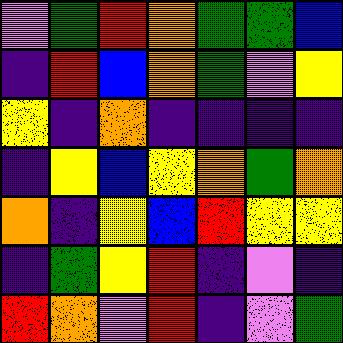[["violet", "green", "red", "orange", "green", "green", "blue"], ["indigo", "red", "blue", "orange", "green", "violet", "yellow"], ["yellow", "indigo", "orange", "indigo", "indigo", "indigo", "indigo"], ["indigo", "yellow", "blue", "yellow", "orange", "green", "orange"], ["orange", "indigo", "yellow", "blue", "red", "yellow", "yellow"], ["indigo", "green", "yellow", "red", "indigo", "violet", "indigo"], ["red", "orange", "violet", "red", "indigo", "violet", "green"]]